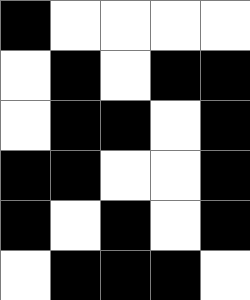[["black", "white", "white", "white", "white"], ["white", "black", "white", "black", "black"], ["white", "black", "black", "white", "black"], ["black", "black", "white", "white", "black"], ["black", "white", "black", "white", "black"], ["white", "black", "black", "black", "white"]]